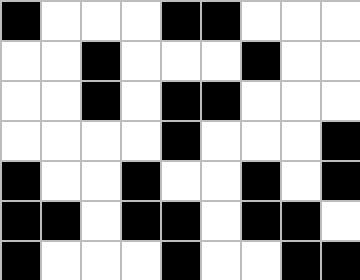[["black", "white", "white", "white", "black", "black", "white", "white", "white"], ["white", "white", "black", "white", "white", "white", "black", "white", "white"], ["white", "white", "black", "white", "black", "black", "white", "white", "white"], ["white", "white", "white", "white", "black", "white", "white", "white", "black"], ["black", "white", "white", "black", "white", "white", "black", "white", "black"], ["black", "black", "white", "black", "black", "white", "black", "black", "white"], ["black", "white", "white", "white", "black", "white", "white", "black", "black"]]